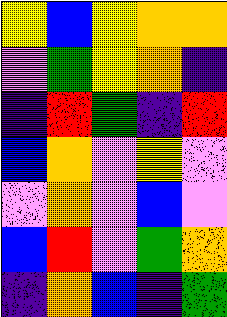[["yellow", "blue", "yellow", "orange", "orange"], ["violet", "green", "yellow", "orange", "indigo"], ["indigo", "red", "green", "indigo", "red"], ["blue", "orange", "violet", "yellow", "violet"], ["violet", "orange", "violet", "blue", "violet"], ["blue", "red", "violet", "green", "orange"], ["indigo", "orange", "blue", "indigo", "green"]]